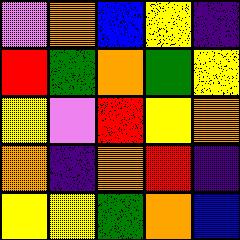[["violet", "orange", "blue", "yellow", "indigo"], ["red", "green", "orange", "green", "yellow"], ["yellow", "violet", "red", "yellow", "orange"], ["orange", "indigo", "orange", "red", "indigo"], ["yellow", "yellow", "green", "orange", "blue"]]